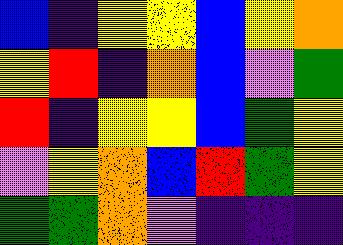[["blue", "indigo", "yellow", "yellow", "blue", "yellow", "orange"], ["yellow", "red", "indigo", "orange", "blue", "violet", "green"], ["red", "indigo", "yellow", "yellow", "blue", "green", "yellow"], ["violet", "yellow", "orange", "blue", "red", "green", "yellow"], ["green", "green", "orange", "violet", "indigo", "indigo", "indigo"]]